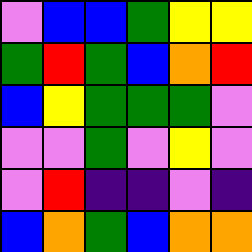[["violet", "blue", "blue", "green", "yellow", "yellow"], ["green", "red", "green", "blue", "orange", "red"], ["blue", "yellow", "green", "green", "green", "violet"], ["violet", "violet", "green", "violet", "yellow", "violet"], ["violet", "red", "indigo", "indigo", "violet", "indigo"], ["blue", "orange", "green", "blue", "orange", "orange"]]